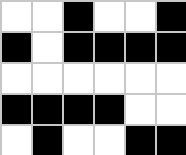[["white", "white", "black", "white", "white", "black"], ["black", "white", "black", "black", "black", "black"], ["white", "white", "white", "white", "white", "white"], ["black", "black", "black", "black", "white", "white"], ["white", "black", "white", "white", "black", "black"]]